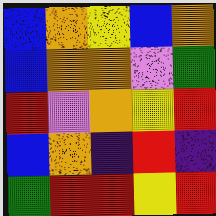[["blue", "orange", "yellow", "blue", "orange"], ["blue", "orange", "orange", "violet", "green"], ["red", "violet", "orange", "yellow", "red"], ["blue", "orange", "indigo", "red", "indigo"], ["green", "red", "red", "yellow", "red"]]